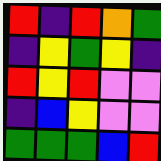[["red", "indigo", "red", "orange", "green"], ["indigo", "yellow", "green", "yellow", "indigo"], ["red", "yellow", "red", "violet", "violet"], ["indigo", "blue", "yellow", "violet", "violet"], ["green", "green", "green", "blue", "red"]]